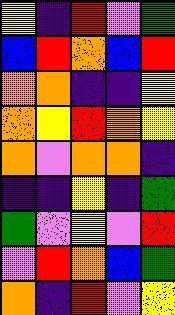[["yellow", "indigo", "red", "violet", "green"], ["blue", "red", "orange", "blue", "red"], ["orange", "orange", "indigo", "indigo", "yellow"], ["orange", "yellow", "red", "orange", "yellow"], ["orange", "violet", "orange", "orange", "indigo"], ["indigo", "indigo", "yellow", "indigo", "green"], ["green", "violet", "yellow", "violet", "red"], ["violet", "red", "orange", "blue", "green"], ["orange", "indigo", "red", "violet", "yellow"]]